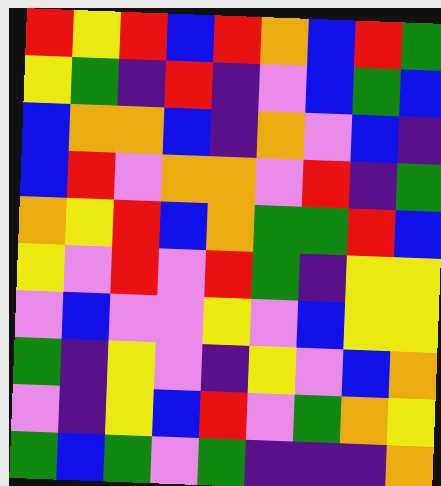[["red", "yellow", "red", "blue", "red", "orange", "blue", "red", "green"], ["yellow", "green", "indigo", "red", "indigo", "violet", "blue", "green", "blue"], ["blue", "orange", "orange", "blue", "indigo", "orange", "violet", "blue", "indigo"], ["blue", "red", "violet", "orange", "orange", "violet", "red", "indigo", "green"], ["orange", "yellow", "red", "blue", "orange", "green", "green", "red", "blue"], ["yellow", "violet", "red", "violet", "red", "green", "indigo", "yellow", "yellow"], ["violet", "blue", "violet", "violet", "yellow", "violet", "blue", "yellow", "yellow"], ["green", "indigo", "yellow", "violet", "indigo", "yellow", "violet", "blue", "orange"], ["violet", "indigo", "yellow", "blue", "red", "violet", "green", "orange", "yellow"], ["green", "blue", "green", "violet", "green", "indigo", "indigo", "indigo", "orange"]]